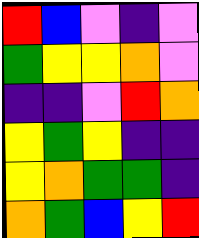[["red", "blue", "violet", "indigo", "violet"], ["green", "yellow", "yellow", "orange", "violet"], ["indigo", "indigo", "violet", "red", "orange"], ["yellow", "green", "yellow", "indigo", "indigo"], ["yellow", "orange", "green", "green", "indigo"], ["orange", "green", "blue", "yellow", "red"]]